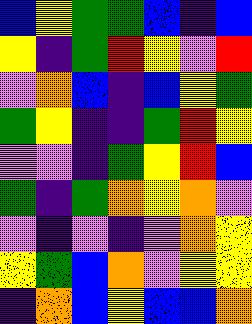[["blue", "yellow", "green", "green", "blue", "indigo", "blue"], ["yellow", "indigo", "green", "red", "yellow", "violet", "red"], ["violet", "orange", "blue", "indigo", "blue", "yellow", "green"], ["green", "yellow", "indigo", "indigo", "green", "red", "yellow"], ["violet", "violet", "indigo", "green", "yellow", "red", "blue"], ["green", "indigo", "green", "orange", "yellow", "orange", "violet"], ["violet", "indigo", "violet", "indigo", "violet", "orange", "yellow"], ["yellow", "green", "blue", "orange", "violet", "yellow", "yellow"], ["indigo", "orange", "blue", "yellow", "blue", "blue", "orange"]]